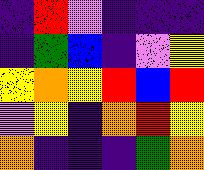[["indigo", "red", "violet", "indigo", "indigo", "indigo"], ["indigo", "green", "blue", "indigo", "violet", "yellow"], ["yellow", "orange", "yellow", "red", "blue", "red"], ["violet", "yellow", "indigo", "orange", "red", "yellow"], ["orange", "indigo", "indigo", "indigo", "green", "orange"]]